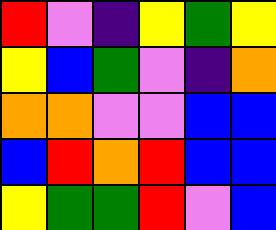[["red", "violet", "indigo", "yellow", "green", "yellow"], ["yellow", "blue", "green", "violet", "indigo", "orange"], ["orange", "orange", "violet", "violet", "blue", "blue"], ["blue", "red", "orange", "red", "blue", "blue"], ["yellow", "green", "green", "red", "violet", "blue"]]